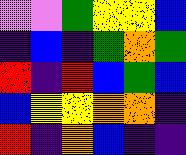[["violet", "violet", "green", "yellow", "yellow", "blue"], ["indigo", "blue", "indigo", "green", "orange", "green"], ["red", "indigo", "red", "blue", "green", "blue"], ["blue", "yellow", "yellow", "orange", "orange", "indigo"], ["red", "indigo", "orange", "blue", "indigo", "indigo"]]